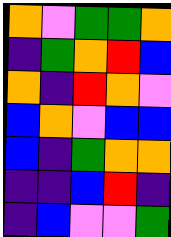[["orange", "violet", "green", "green", "orange"], ["indigo", "green", "orange", "red", "blue"], ["orange", "indigo", "red", "orange", "violet"], ["blue", "orange", "violet", "blue", "blue"], ["blue", "indigo", "green", "orange", "orange"], ["indigo", "indigo", "blue", "red", "indigo"], ["indigo", "blue", "violet", "violet", "green"]]